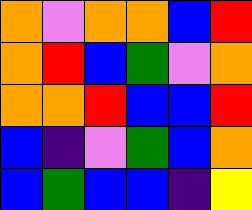[["orange", "violet", "orange", "orange", "blue", "red"], ["orange", "red", "blue", "green", "violet", "orange"], ["orange", "orange", "red", "blue", "blue", "red"], ["blue", "indigo", "violet", "green", "blue", "orange"], ["blue", "green", "blue", "blue", "indigo", "yellow"]]